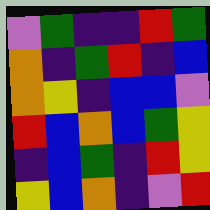[["violet", "green", "indigo", "indigo", "red", "green"], ["orange", "indigo", "green", "red", "indigo", "blue"], ["orange", "yellow", "indigo", "blue", "blue", "violet"], ["red", "blue", "orange", "blue", "green", "yellow"], ["indigo", "blue", "green", "indigo", "red", "yellow"], ["yellow", "blue", "orange", "indigo", "violet", "red"]]